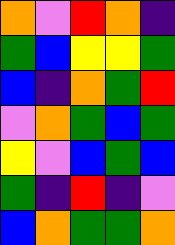[["orange", "violet", "red", "orange", "indigo"], ["green", "blue", "yellow", "yellow", "green"], ["blue", "indigo", "orange", "green", "red"], ["violet", "orange", "green", "blue", "green"], ["yellow", "violet", "blue", "green", "blue"], ["green", "indigo", "red", "indigo", "violet"], ["blue", "orange", "green", "green", "orange"]]